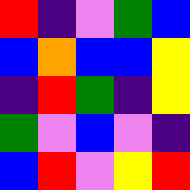[["red", "indigo", "violet", "green", "blue"], ["blue", "orange", "blue", "blue", "yellow"], ["indigo", "red", "green", "indigo", "yellow"], ["green", "violet", "blue", "violet", "indigo"], ["blue", "red", "violet", "yellow", "red"]]